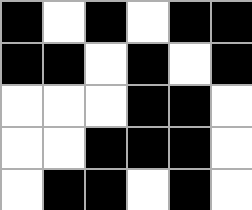[["black", "white", "black", "white", "black", "black"], ["black", "black", "white", "black", "white", "black"], ["white", "white", "white", "black", "black", "white"], ["white", "white", "black", "black", "black", "white"], ["white", "black", "black", "white", "black", "white"]]